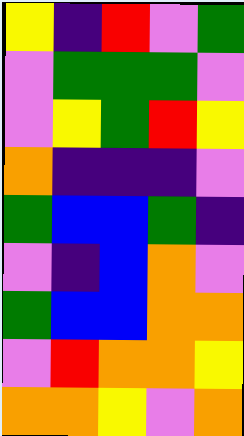[["yellow", "indigo", "red", "violet", "green"], ["violet", "green", "green", "green", "violet"], ["violet", "yellow", "green", "red", "yellow"], ["orange", "indigo", "indigo", "indigo", "violet"], ["green", "blue", "blue", "green", "indigo"], ["violet", "indigo", "blue", "orange", "violet"], ["green", "blue", "blue", "orange", "orange"], ["violet", "red", "orange", "orange", "yellow"], ["orange", "orange", "yellow", "violet", "orange"]]